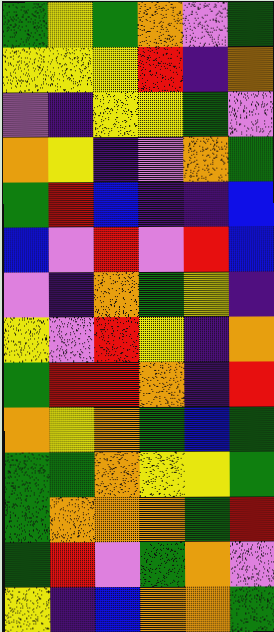[["green", "yellow", "green", "orange", "violet", "green"], ["yellow", "yellow", "yellow", "red", "indigo", "orange"], ["violet", "indigo", "yellow", "yellow", "green", "violet"], ["orange", "yellow", "indigo", "violet", "orange", "green"], ["green", "red", "blue", "indigo", "indigo", "blue"], ["blue", "violet", "red", "violet", "red", "blue"], ["violet", "indigo", "orange", "green", "yellow", "indigo"], ["yellow", "violet", "red", "yellow", "indigo", "orange"], ["green", "red", "red", "orange", "indigo", "red"], ["orange", "yellow", "orange", "green", "blue", "green"], ["green", "green", "orange", "yellow", "yellow", "green"], ["green", "orange", "orange", "orange", "green", "red"], ["green", "red", "violet", "green", "orange", "violet"], ["yellow", "indigo", "blue", "orange", "orange", "green"]]